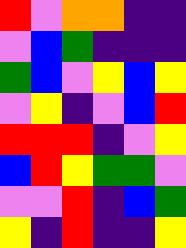[["red", "violet", "orange", "orange", "indigo", "indigo"], ["violet", "blue", "green", "indigo", "indigo", "indigo"], ["green", "blue", "violet", "yellow", "blue", "yellow"], ["violet", "yellow", "indigo", "violet", "blue", "red"], ["red", "red", "red", "indigo", "violet", "yellow"], ["blue", "red", "yellow", "green", "green", "violet"], ["violet", "violet", "red", "indigo", "blue", "green"], ["yellow", "indigo", "red", "indigo", "indigo", "yellow"]]